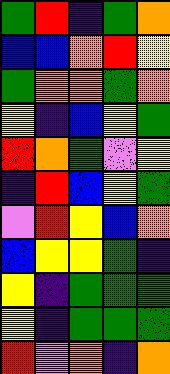[["green", "red", "indigo", "green", "orange"], ["blue", "blue", "orange", "red", "yellow"], ["green", "orange", "orange", "green", "orange"], ["yellow", "indigo", "blue", "yellow", "green"], ["red", "orange", "green", "violet", "yellow"], ["indigo", "red", "blue", "yellow", "green"], ["violet", "red", "yellow", "blue", "orange"], ["blue", "yellow", "yellow", "green", "indigo"], ["yellow", "indigo", "green", "green", "green"], ["yellow", "indigo", "green", "green", "green"], ["red", "violet", "orange", "indigo", "orange"]]